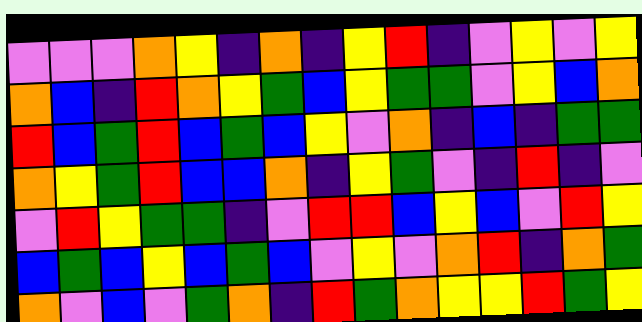[["violet", "violet", "violet", "orange", "yellow", "indigo", "orange", "indigo", "yellow", "red", "indigo", "violet", "yellow", "violet", "yellow"], ["orange", "blue", "indigo", "red", "orange", "yellow", "green", "blue", "yellow", "green", "green", "violet", "yellow", "blue", "orange"], ["red", "blue", "green", "red", "blue", "green", "blue", "yellow", "violet", "orange", "indigo", "blue", "indigo", "green", "green"], ["orange", "yellow", "green", "red", "blue", "blue", "orange", "indigo", "yellow", "green", "violet", "indigo", "red", "indigo", "violet"], ["violet", "red", "yellow", "green", "green", "indigo", "violet", "red", "red", "blue", "yellow", "blue", "violet", "red", "yellow"], ["blue", "green", "blue", "yellow", "blue", "green", "blue", "violet", "yellow", "violet", "orange", "red", "indigo", "orange", "green"], ["orange", "violet", "blue", "violet", "green", "orange", "indigo", "red", "green", "orange", "yellow", "yellow", "red", "green", "yellow"]]